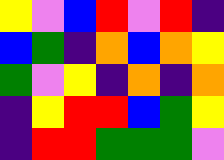[["yellow", "violet", "blue", "red", "violet", "red", "indigo"], ["blue", "green", "indigo", "orange", "blue", "orange", "yellow"], ["green", "violet", "yellow", "indigo", "orange", "indigo", "orange"], ["indigo", "yellow", "red", "red", "blue", "green", "yellow"], ["indigo", "red", "red", "green", "green", "green", "violet"]]